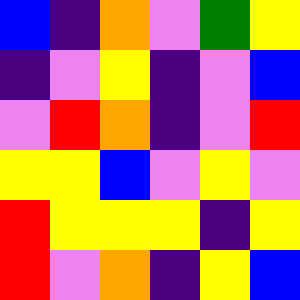[["blue", "indigo", "orange", "violet", "green", "yellow"], ["indigo", "violet", "yellow", "indigo", "violet", "blue"], ["violet", "red", "orange", "indigo", "violet", "red"], ["yellow", "yellow", "blue", "violet", "yellow", "violet"], ["red", "yellow", "yellow", "yellow", "indigo", "yellow"], ["red", "violet", "orange", "indigo", "yellow", "blue"]]